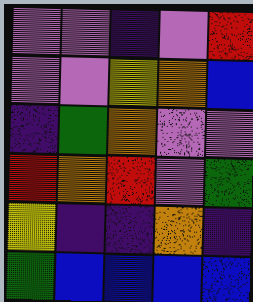[["violet", "violet", "indigo", "violet", "red"], ["violet", "violet", "yellow", "orange", "blue"], ["indigo", "green", "orange", "violet", "violet"], ["red", "orange", "red", "violet", "green"], ["yellow", "indigo", "indigo", "orange", "indigo"], ["green", "blue", "blue", "blue", "blue"]]